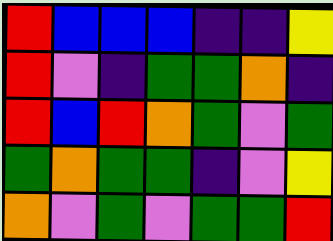[["red", "blue", "blue", "blue", "indigo", "indigo", "yellow"], ["red", "violet", "indigo", "green", "green", "orange", "indigo"], ["red", "blue", "red", "orange", "green", "violet", "green"], ["green", "orange", "green", "green", "indigo", "violet", "yellow"], ["orange", "violet", "green", "violet", "green", "green", "red"]]